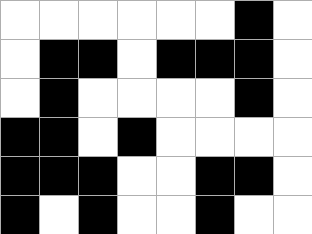[["white", "white", "white", "white", "white", "white", "black", "white"], ["white", "black", "black", "white", "black", "black", "black", "white"], ["white", "black", "white", "white", "white", "white", "black", "white"], ["black", "black", "white", "black", "white", "white", "white", "white"], ["black", "black", "black", "white", "white", "black", "black", "white"], ["black", "white", "black", "white", "white", "black", "white", "white"]]